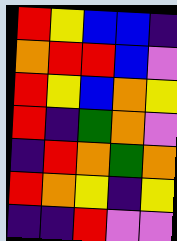[["red", "yellow", "blue", "blue", "indigo"], ["orange", "red", "red", "blue", "violet"], ["red", "yellow", "blue", "orange", "yellow"], ["red", "indigo", "green", "orange", "violet"], ["indigo", "red", "orange", "green", "orange"], ["red", "orange", "yellow", "indigo", "yellow"], ["indigo", "indigo", "red", "violet", "violet"]]